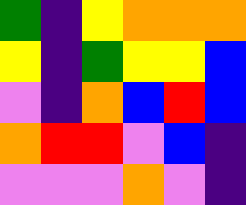[["green", "indigo", "yellow", "orange", "orange", "orange"], ["yellow", "indigo", "green", "yellow", "yellow", "blue"], ["violet", "indigo", "orange", "blue", "red", "blue"], ["orange", "red", "red", "violet", "blue", "indigo"], ["violet", "violet", "violet", "orange", "violet", "indigo"]]